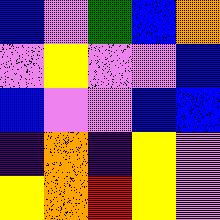[["blue", "violet", "green", "blue", "orange"], ["violet", "yellow", "violet", "violet", "blue"], ["blue", "violet", "violet", "blue", "blue"], ["indigo", "orange", "indigo", "yellow", "violet"], ["yellow", "orange", "red", "yellow", "violet"]]